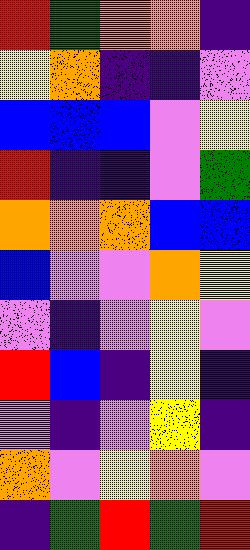[["red", "green", "orange", "orange", "indigo"], ["yellow", "orange", "indigo", "indigo", "violet"], ["blue", "blue", "blue", "violet", "yellow"], ["red", "indigo", "indigo", "violet", "green"], ["orange", "orange", "orange", "blue", "blue"], ["blue", "violet", "violet", "orange", "yellow"], ["violet", "indigo", "violet", "yellow", "violet"], ["red", "blue", "indigo", "yellow", "indigo"], ["violet", "indigo", "violet", "yellow", "indigo"], ["orange", "violet", "yellow", "orange", "violet"], ["indigo", "green", "red", "green", "red"]]